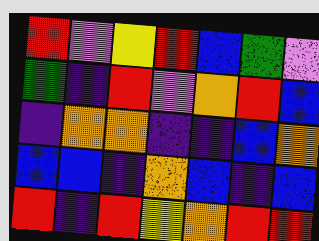[["red", "violet", "yellow", "red", "blue", "green", "violet"], ["green", "indigo", "red", "violet", "orange", "red", "blue"], ["indigo", "orange", "orange", "indigo", "indigo", "blue", "orange"], ["blue", "blue", "indigo", "orange", "blue", "indigo", "blue"], ["red", "indigo", "red", "yellow", "orange", "red", "red"]]